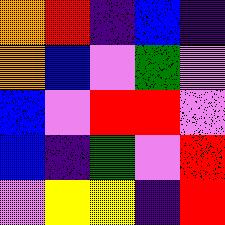[["orange", "red", "indigo", "blue", "indigo"], ["orange", "blue", "violet", "green", "violet"], ["blue", "violet", "red", "red", "violet"], ["blue", "indigo", "green", "violet", "red"], ["violet", "yellow", "yellow", "indigo", "red"]]